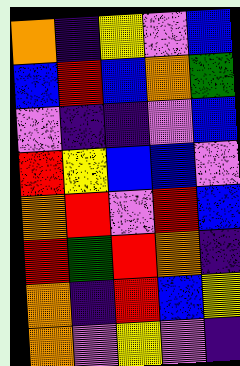[["orange", "indigo", "yellow", "violet", "blue"], ["blue", "red", "blue", "orange", "green"], ["violet", "indigo", "indigo", "violet", "blue"], ["red", "yellow", "blue", "blue", "violet"], ["orange", "red", "violet", "red", "blue"], ["red", "green", "red", "orange", "indigo"], ["orange", "indigo", "red", "blue", "yellow"], ["orange", "violet", "yellow", "violet", "indigo"]]